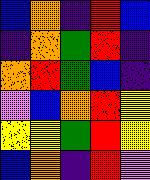[["blue", "orange", "indigo", "red", "blue"], ["indigo", "orange", "green", "red", "indigo"], ["orange", "red", "green", "blue", "indigo"], ["violet", "blue", "orange", "red", "yellow"], ["yellow", "yellow", "green", "red", "yellow"], ["blue", "orange", "indigo", "red", "violet"]]